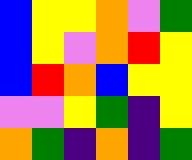[["blue", "yellow", "yellow", "orange", "violet", "green"], ["blue", "yellow", "violet", "orange", "red", "yellow"], ["blue", "red", "orange", "blue", "yellow", "yellow"], ["violet", "violet", "yellow", "green", "indigo", "yellow"], ["orange", "green", "indigo", "orange", "indigo", "green"]]